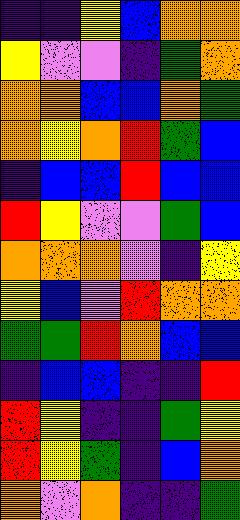[["indigo", "indigo", "yellow", "blue", "orange", "orange"], ["yellow", "violet", "violet", "indigo", "green", "orange"], ["orange", "orange", "blue", "blue", "orange", "green"], ["orange", "yellow", "orange", "red", "green", "blue"], ["indigo", "blue", "blue", "red", "blue", "blue"], ["red", "yellow", "violet", "violet", "green", "blue"], ["orange", "orange", "orange", "violet", "indigo", "yellow"], ["yellow", "blue", "violet", "red", "orange", "orange"], ["green", "green", "red", "orange", "blue", "blue"], ["indigo", "blue", "blue", "indigo", "indigo", "red"], ["red", "yellow", "indigo", "indigo", "green", "yellow"], ["red", "yellow", "green", "indigo", "blue", "orange"], ["orange", "violet", "orange", "indigo", "indigo", "green"]]